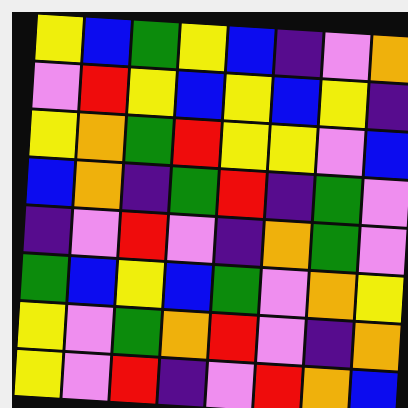[["yellow", "blue", "green", "yellow", "blue", "indigo", "violet", "orange"], ["violet", "red", "yellow", "blue", "yellow", "blue", "yellow", "indigo"], ["yellow", "orange", "green", "red", "yellow", "yellow", "violet", "blue"], ["blue", "orange", "indigo", "green", "red", "indigo", "green", "violet"], ["indigo", "violet", "red", "violet", "indigo", "orange", "green", "violet"], ["green", "blue", "yellow", "blue", "green", "violet", "orange", "yellow"], ["yellow", "violet", "green", "orange", "red", "violet", "indigo", "orange"], ["yellow", "violet", "red", "indigo", "violet", "red", "orange", "blue"]]